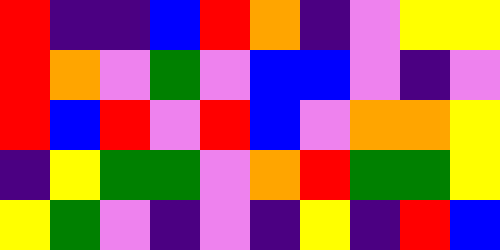[["red", "indigo", "indigo", "blue", "red", "orange", "indigo", "violet", "yellow", "yellow"], ["red", "orange", "violet", "green", "violet", "blue", "blue", "violet", "indigo", "violet"], ["red", "blue", "red", "violet", "red", "blue", "violet", "orange", "orange", "yellow"], ["indigo", "yellow", "green", "green", "violet", "orange", "red", "green", "green", "yellow"], ["yellow", "green", "violet", "indigo", "violet", "indigo", "yellow", "indigo", "red", "blue"]]